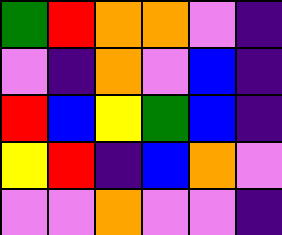[["green", "red", "orange", "orange", "violet", "indigo"], ["violet", "indigo", "orange", "violet", "blue", "indigo"], ["red", "blue", "yellow", "green", "blue", "indigo"], ["yellow", "red", "indigo", "blue", "orange", "violet"], ["violet", "violet", "orange", "violet", "violet", "indigo"]]